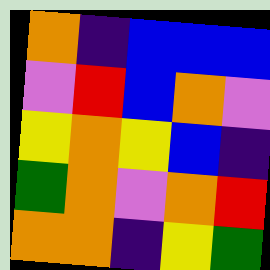[["orange", "indigo", "blue", "blue", "blue"], ["violet", "red", "blue", "orange", "violet"], ["yellow", "orange", "yellow", "blue", "indigo"], ["green", "orange", "violet", "orange", "red"], ["orange", "orange", "indigo", "yellow", "green"]]